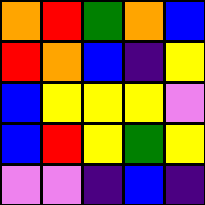[["orange", "red", "green", "orange", "blue"], ["red", "orange", "blue", "indigo", "yellow"], ["blue", "yellow", "yellow", "yellow", "violet"], ["blue", "red", "yellow", "green", "yellow"], ["violet", "violet", "indigo", "blue", "indigo"]]